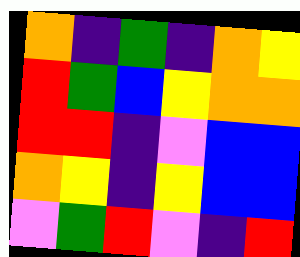[["orange", "indigo", "green", "indigo", "orange", "yellow"], ["red", "green", "blue", "yellow", "orange", "orange"], ["red", "red", "indigo", "violet", "blue", "blue"], ["orange", "yellow", "indigo", "yellow", "blue", "blue"], ["violet", "green", "red", "violet", "indigo", "red"]]